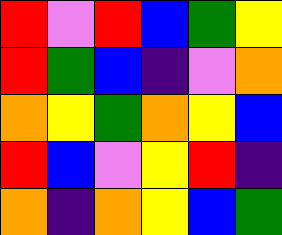[["red", "violet", "red", "blue", "green", "yellow"], ["red", "green", "blue", "indigo", "violet", "orange"], ["orange", "yellow", "green", "orange", "yellow", "blue"], ["red", "blue", "violet", "yellow", "red", "indigo"], ["orange", "indigo", "orange", "yellow", "blue", "green"]]